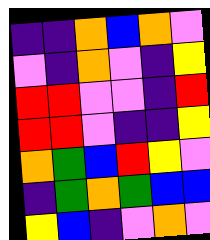[["indigo", "indigo", "orange", "blue", "orange", "violet"], ["violet", "indigo", "orange", "violet", "indigo", "yellow"], ["red", "red", "violet", "violet", "indigo", "red"], ["red", "red", "violet", "indigo", "indigo", "yellow"], ["orange", "green", "blue", "red", "yellow", "violet"], ["indigo", "green", "orange", "green", "blue", "blue"], ["yellow", "blue", "indigo", "violet", "orange", "violet"]]